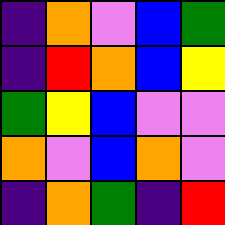[["indigo", "orange", "violet", "blue", "green"], ["indigo", "red", "orange", "blue", "yellow"], ["green", "yellow", "blue", "violet", "violet"], ["orange", "violet", "blue", "orange", "violet"], ["indigo", "orange", "green", "indigo", "red"]]